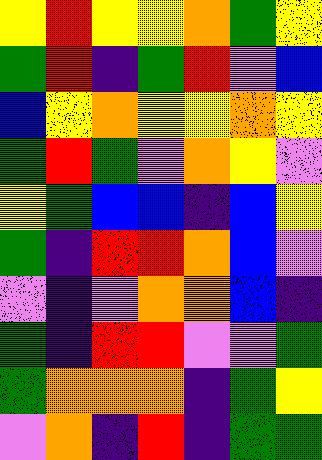[["yellow", "red", "yellow", "yellow", "orange", "green", "yellow"], ["green", "red", "indigo", "green", "red", "violet", "blue"], ["blue", "yellow", "orange", "yellow", "yellow", "orange", "yellow"], ["green", "red", "green", "violet", "orange", "yellow", "violet"], ["yellow", "green", "blue", "blue", "indigo", "blue", "yellow"], ["green", "indigo", "red", "red", "orange", "blue", "violet"], ["violet", "indigo", "violet", "orange", "orange", "blue", "indigo"], ["green", "indigo", "red", "red", "violet", "violet", "green"], ["green", "orange", "orange", "orange", "indigo", "green", "yellow"], ["violet", "orange", "indigo", "red", "indigo", "green", "green"]]